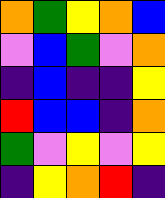[["orange", "green", "yellow", "orange", "blue"], ["violet", "blue", "green", "violet", "orange"], ["indigo", "blue", "indigo", "indigo", "yellow"], ["red", "blue", "blue", "indigo", "orange"], ["green", "violet", "yellow", "violet", "yellow"], ["indigo", "yellow", "orange", "red", "indigo"]]